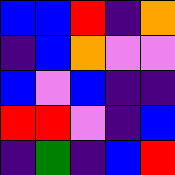[["blue", "blue", "red", "indigo", "orange"], ["indigo", "blue", "orange", "violet", "violet"], ["blue", "violet", "blue", "indigo", "indigo"], ["red", "red", "violet", "indigo", "blue"], ["indigo", "green", "indigo", "blue", "red"]]